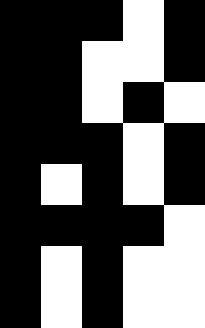[["black", "black", "black", "white", "black"], ["black", "black", "white", "white", "black"], ["black", "black", "white", "black", "white"], ["black", "black", "black", "white", "black"], ["black", "white", "black", "white", "black"], ["black", "black", "black", "black", "white"], ["black", "white", "black", "white", "white"], ["black", "white", "black", "white", "white"]]